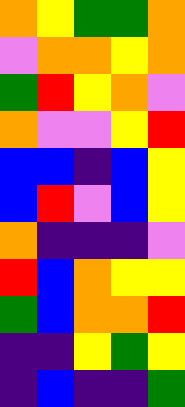[["orange", "yellow", "green", "green", "orange"], ["violet", "orange", "orange", "yellow", "orange"], ["green", "red", "yellow", "orange", "violet"], ["orange", "violet", "violet", "yellow", "red"], ["blue", "blue", "indigo", "blue", "yellow"], ["blue", "red", "violet", "blue", "yellow"], ["orange", "indigo", "indigo", "indigo", "violet"], ["red", "blue", "orange", "yellow", "yellow"], ["green", "blue", "orange", "orange", "red"], ["indigo", "indigo", "yellow", "green", "yellow"], ["indigo", "blue", "indigo", "indigo", "green"]]